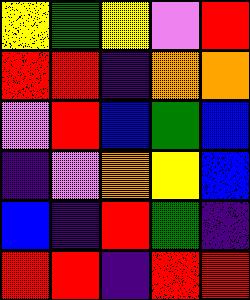[["yellow", "green", "yellow", "violet", "red"], ["red", "red", "indigo", "orange", "orange"], ["violet", "red", "blue", "green", "blue"], ["indigo", "violet", "orange", "yellow", "blue"], ["blue", "indigo", "red", "green", "indigo"], ["red", "red", "indigo", "red", "red"]]